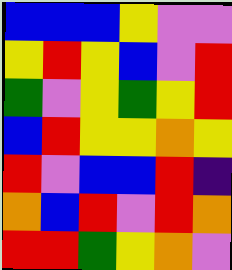[["blue", "blue", "blue", "yellow", "violet", "violet"], ["yellow", "red", "yellow", "blue", "violet", "red"], ["green", "violet", "yellow", "green", "yellow", "red"], ["blue", "red", "yellow", "yellow", "orange", "yellow"], ["red", "violet", "blue", "blue", "red", "indigo"], ["orange", "blue", "red", "violet", "red", "orange"], ["red", "red", "green", "yellow", "orange", "violet"]]